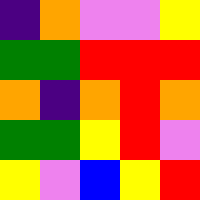[["indigo", "orange", "violet", "violet", "yellow"], ["green", "green", "red", "red", "red"], ["orange", "indigo", "orange", "red", "orange"], ["green", "green", "yellow", "red", "violet"], ["yellow", "violet", "blue", "yellow", "red"]]